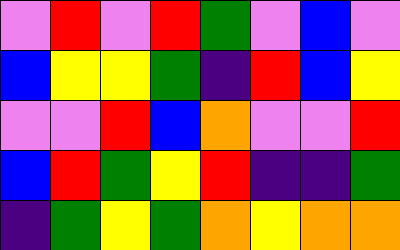[["violet", "red", "violet", "red", "green", "violet", "blue", "violet"], ["blue", "yellow", "yellow", "green", "indigo", "red", "blue", "yellow"], ["violet", "violet", "red", "blue", "orange", "violet", "violet", "red"], ["blue", "red", "green", "yellow", "red", "indigo", "indigo", "green"], ["indigo", "green", "yellow", "green", "orange", "yellow", "orange", "orange"]]